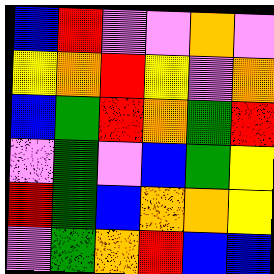[["blue", "red", "violet", "violet", "orange", "violet"], ["yellow", "orange", "red", "yellow", "violet", "orange"], ["blue", "green", "red", "orange", "green", "red"], ["violet", "green", "violet", "blue", "green", "yellow"], ["red", "green", "blue", "orange", "orange", "yellow"], ["violet", "green", "orange", "red", "blue", "blue"]]